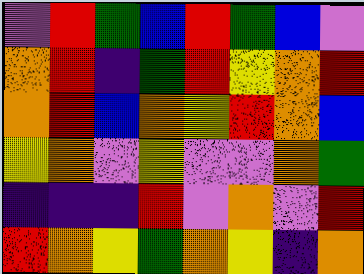[["violet", "red", "green", "blue", "red", "green", "blue", "violet"], ["orange", "red", "indigo", "green", "red", "yellow", "orange", "red"], ["orange", "red", "blue", "orange", "yellow", "red", "orange", "blue"], ["yellow", "orange", "violet", "yellow", "violet", "violet", "orange", "green"], ["indigo", "indigo", "indigo", "red", "violet", "orange", "violet", "red"], ["red", "orange", "yellow", "green", "orange", "yellow", "indigo", "orange"]]